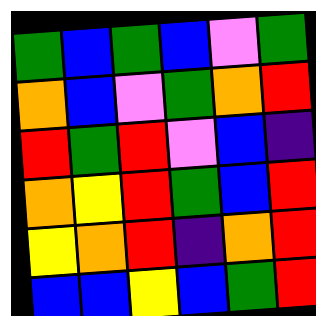[["green", "blue", "green", "blue", "violet", "green"], ["orange", "blue", "violet", "green", "orange", "red"], ["red", "green", "red", "violet", "blue", "indigo"], ["orange", "yellow", "red", "green", "blue", "red"], ["yellow", "orange", "red", "indigo", "orange", "red"], ["blue", "blue", "yellow", "blue", "green", "red"]]